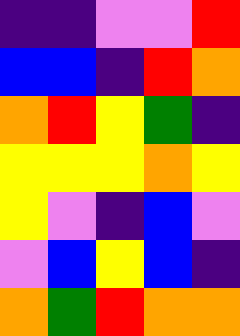[["indigo", "indigo", "violet", "violet", "red"], ["blue", "blue", "indigo", "red", "orange"], ["orange", "red", "yellow", "green", "indigo"], ["yellow", "yellow", "yellow", "orange", "yellow"], ["yellow", "violet", "indigo", "blue", "violet"], ["violet", "blue", "yellow", "blue", "indigo"], ["orange", "green", "red", "orange", "orange"]]